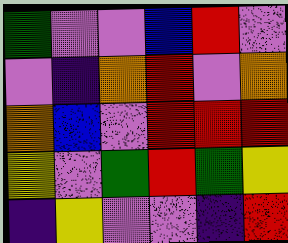[["green", "violet", "violet", "blue", "red", "violet"], ["violet", "indigo", "orange", "red", "violet", "orange"], ["orange", "blue", "violet", "red", "red", "red"], ["yellow", "violet", "green", "red", "green", "yellow"], ["indigo", "yellow", "violet", "violet", "indigo", "red"]]